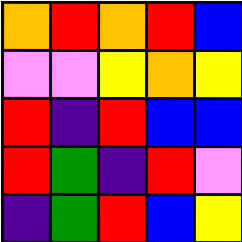[["orange", "red", "orange", "red", "blue"], ["violet", "violet", "yellow", "orange", "yellow"], ["red", "indigo", "red", "blue", "blue"], ["red", "green", "indigo", "red", "violet"], ["indigo", "green", "red", "blue", "yellow"]]